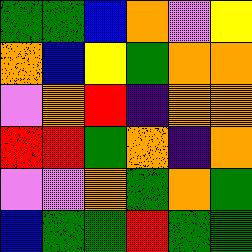[["green", "green", "blue", "orange", "violet", "yellow"], ["orange", "blue", "yellow", "green", "orange", "orange"], ["violet", "orange", "red", "indigo", "orange", "orange"], ["red", "red", "green", "orange", "indigo", "orange"], ["violet", "violet", "orange", "green", "orange", "green"], ["blue", "green", "green", "red", "green", "green"]]